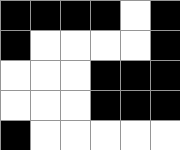[["black", "black", "black", "black", "white", "black"], ["black", "white", "white", "white", "white", "black"], ["white", "white", "white", "black", "black", "black"], ["white", "white", "white", "black", "black", "black"], ["black", "white", "white", "white", "white", "white"]]